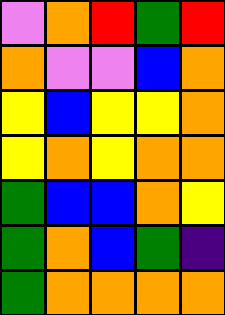[["violet", "orange", "red", "green", "red"], ["orange", "violet", "violet", "blue", "orange"], ["yellow", "blue", "yellow", "yellow", "orange"], ["yellow", "orange", "yellow", "orange", "orange"], ["green", "blue", "blue", "orange", "yellow"], ["green", "orange", "blue", "green", "indigo"], ["green", "orange", "orange", "orange", "orange"]]